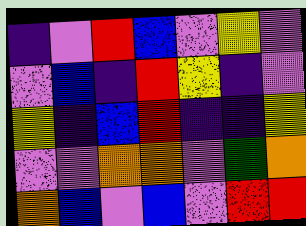[["indigo", "violet", "red", "blue", "violet", "yellow", "violet"], ["violet", "blue", "indigo", "red", "yellow", "indigo", "violet"], ["yellow", "indigo", "blue", "red", "indigo", "indigo", "yellow"], ["violet", "violet", "orange", "orange", "violet", "green", "orange"], ["orange", "blue", "violet", "blue", "violet", "red", "red"]]